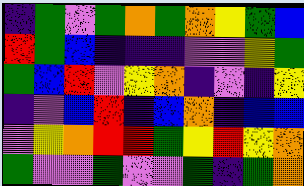[["indigo", "green", "violet", "green", "orange", "green", "orange", "yellow", "green", "blue"], ["red", "green", "blue", "indigo", "indigo", "indigo", "violet", "violet", "yellow", "green"], ["green", "blue", "red", "violet", "yellow", "orange", "indigo", "violet", "indigo", "yellow"], ["indigo", "violet", "blue", "red", "indigo", "blue", "orange", "indigo", "blue", "blue"], ["violet", "yellow", "orange", "red", "red", "green", "yellow", "red", "yellow", "orange"], ["green", "violet", "violet", "green", "violet", "violet", "green", "indigo", "green", "orange"]]